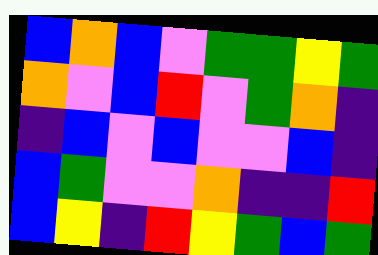[["blue", "orange", "blue", "violet", "green", "green", "yellow", "green"], ["orange", "violet", "blue", "red", "violet", "green", "orange", "indigo"], ["indigo", "blue", "violet", "blue", "violet", "violet", "blue", "indigo"], ["blue", "green", "violet", "violet", "orange", "indigo", "indigo", "red"], ["blue", "yellow", "indigo", "red", "yellow", "green", "blue", "green"]]